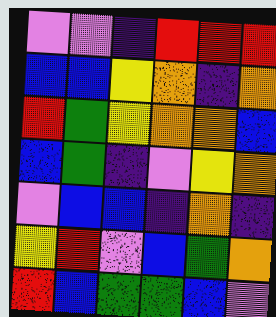[["violet", "violet", "indigo", "red", "red", "red"], ["blue", "blue", "yellow", "orange", "indigo", "orange"], ["red", "green", "yellow", "orange", "orange", "blue"], ["blue", "green", "indigo", "violet", "yellow", "orange"], ["violet", "blue", "blue", "indigo", "orange", "indigo"], ["yellow", "red", "violet", "blue", "green", "orange"], ["red", "blue", "green", "green", "blue", "violet"]]